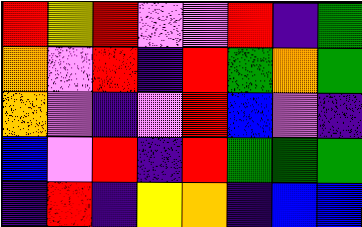[["red", "yellow", "red", "violet", "violet", "red", "indigo", "green"], ["orange", "violet", "red", "indigo", "red", "green", "orange", "green"], ["orange", "violet", "indigo", "violet", "red", "blue", "violet", "indigo"], ["blue", "violet", "red", "indigo", "red", "green", "green", "green"], ["indigo", "red", "indigo", "yellow", "orange", "indigo", "blue", "blue"]]